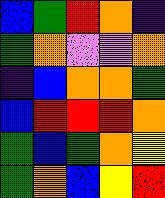[["blue", "green", "red", "orange", "indigo"], ["green", "orange", "violet", "violet", "orange"], ["indigo", "blue", "orange", "orange", "green"], ["blue", "red", "red", "red", "orange"], ["green", "blue", "green", "orange", "yellow"], ["green", "orange", "blue", "yellow", "red"]]